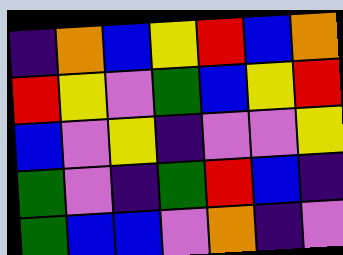[["indigo", "orange", "blue", "yellow", "red", "blue", "orange"], ["red", "yellow", "violet", "green", "blue", "yellow", "red"], ["blue", "violet", "yellow", "indigo", "violet", "violet", "yellow"], ["green", "violet", "indigo", "green", "red", "blue", "indigo"], ["green", "blue", "blue", "violet", "orange", "indigo", "violet"]]